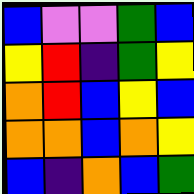[["blue", "violet", "violet", "green", "blue"], ["yellow", "red", "indigo", "green", "yellow"], ["orange", "red", "blue", "yellow", "blue"], ["orange", "orange", "blue", "orange", "yellow"], ["blue", "indigo", "orange", "blue", "green"]]